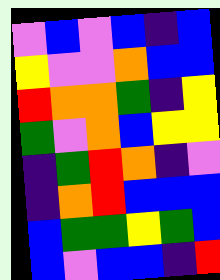[["violet", "blue", "violet", "blue", "indigo", "blue"], ["yellow", "violet", "violet", "orange", "blue", "blue"], ["red", "orange", "orange", "green", "indigo", "yellow"], ["green", "violet", "orange", "blue", "yellow", "yellow"], ["indigo", "green", "red", "orange", "indigo", "violet"], ["indigo", "orange", "red", "blue", "blue", "blue"], ["blue", "green", "green", "yellow", "green", "blue"], ["blue", "violet", "blue", "blue", "indigo", "red"]]